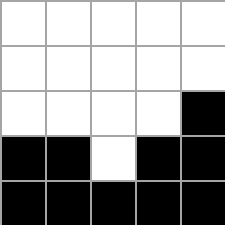[["white", "white", "white", "white", "white"], ["white", "white", "white", "white", "white"], ["white", "white", "white", "white", "black"], ["black", "black", "white", "black", "black"], ["black", "black", "black", "black", "black"]]